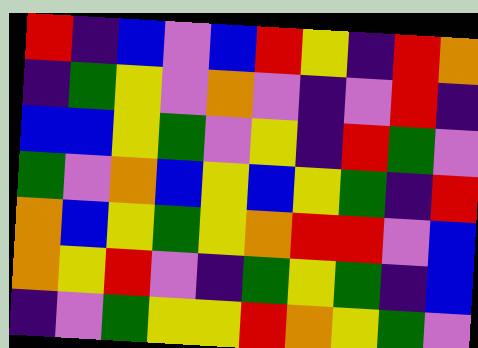[["red", "indigo", "blue", "violet", "blue", "red", "yellow", "indigo", "red", "orange"], ["indigo", "green", "yellow", "violet", "orange", "violet", "indigo", "violet", "red", "indigo"], ["blue", "blue", "yellow", "green", "violet", "yellow", "indigo", "red", "green", "violet"], ["green", "violet", "orange", "blue", "yellow", "blue", "yellow", "green", "indigo", "red"], ["orange", "blue", "yellow", "green", "yellow", "orange", "red", "red", "violet", "blue"], ["orange", "yellow", "red", "violet", "indigo", "green", "yellow", "green", "indigo", "blue"], ["indigo", "violet", "green", "yellow", "yellow", "red", "orange", "yellow", "green", "violet"]]